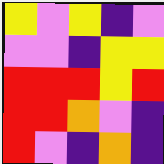[["yellow", "violet", "yellow", "indigo", "violet"], ["violet", "violet", "indigo", "yellow", "yellow"], ["red", "red", "red", "yellow", "red"], ["red", "red", "orange", "violet", "indigo"], ["red", "violet", "indigo", "orange", "indigo"]]